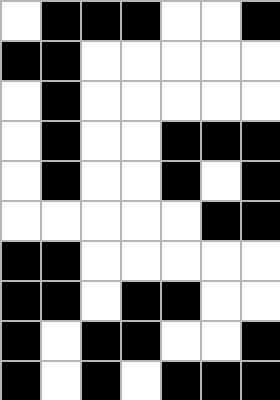[["white", "black", "black", "black", "white", "white", "black"], ["black", "black", "white", "white", "white", "white", "white"], ["white", "black", "white", "white", "white", "white", "white"], ["white", "black", "white", "white", "black", "black", "black"], ["white", "black", "white", "white", "black", "white", "black"], ["white", "white", "white", "white", "white", "black", "black"], ["black", "black", "white", "white", "white", "white", "white"], ["black", "black", "white", "black", "black", "white", "white"], ["black", "white", "black", "black", "white", "white", "black"], ["black", "white", "black", "white", "black", "black", "black"]]